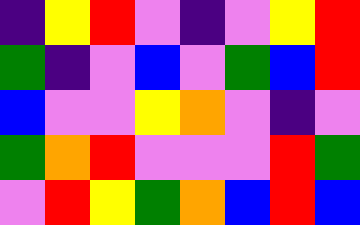[["indigo", "yellow", "red", "violet", "indigo", "violet", "yellow", "red"], ["green", "indigo", "violet", "blue", "violet", "green", "blue", "red"], ["blue", "violet", "violet", "yellow", "orange", "violet", "indigo", "violet"], ["green", "orange", "red", "violet", "violet", "violet", "red", "green"], ["violet", "red", "yellow", "green", "orange", "blue", "red", "blue"]]